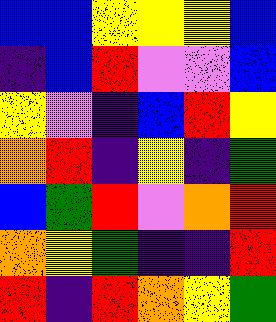[["blue", "blue", "yellow", "yellow", "yellow", "blue"], ["indigo", "blue", "red", "violet", "violet", "blue"], ["yellow", "violet", "indigo", "blue", "red", "yellow"], ["orange", "red", "indigo", "yellow", "indigo", "green"], ["blue", "green", "red", "violet", "orange", "red"], ["orange", "yellow", "green", "indigo", "indigo", "red"], ["red", "indigo", "red", "orange", "yellow", "green"]]